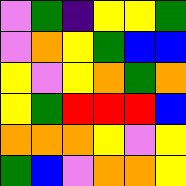[["violet", "green", "indigo", "yellow", "yellow", "green"], ["violet", "orange", "yellow", "green", "blue", "blue"], ["yellow", "violet", "yellow", "orange", "green", "orange"], ["yellow", "green", "red", "red", "red", "blue"], ["orange", "orange", "orange", "yellow", "violet", "yellow"], ["green", "blue", "violet", "orange", "orange", "yellow"]]